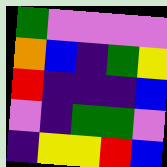[["green", "violet", "violet", "violet", "violet"], ["orange", "blue", "indigo", "green", "yellow"], ["red", "indigo", "indigo", "indigo", "blue"], ["violet", "indigo", "green", "green", "violet"], ["indigo", "yellow", "yellow", "red", "blue"]]